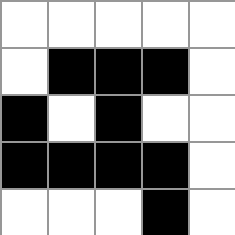[["white", "white", "white", "white", "white"], ["white", "black", "black", "black", "white"], ["black", "white", "black", "white", "white"], ["black", "black", "black", "black", "white"], ["white", "white", "white", "black", "white"]]